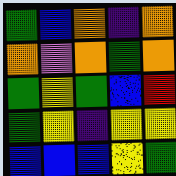[["green", "blue", "orange", "indigo", "orange"], ["orange", "violet", "orange", "green", "orange"], ["green", "yellow", "green", "blue", "red"], ["green", "yellow", "indigo", "yellow", "yellow"], ["blue", "blue", "blue", "yellow", "green"]]